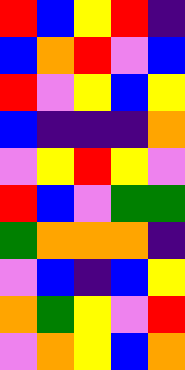[["red", "blue", "yellow", "red", "indigo"], ["blue", "orange", "red", "violet", "blue"], ["red", "violet", "yellow", "blue", "yellow"], ["blue", "indigo", "indigo", "indigo", "orange"], ["violet", "yellow", "red", "yellow", "violet"], ["red", "blue", "violet", "green", "green"], ["green", "orange", "orange", "orange", "indigo"], ["violet", "blue", "indigo", "blue", "yellow"], ["orange", "green", "yellow", "violet", "red"], ["violet", "orange", "yellow", "blue", "orange"]]